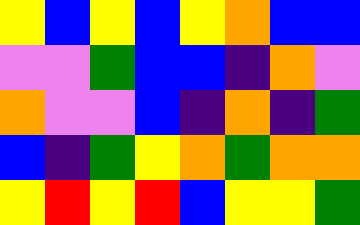[["yellow", "blue", "yellow", "blue", "yellow", "orange", "blue", "blue"], ["violet", "violet", "green", "blue", "blue", "indigo", "orange", "violet"], ["orange", "violet", "violet", "blue", "indigo", "orange", "indigo", "green"], ["blue", "indigo", "green", "yellow", "orange", "green", "orange", "orange"], ["yellow", "red", "yellow", "red", "blue", "yellow", "yellow", "green"]]